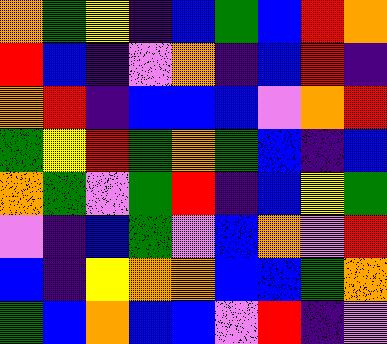[["orange", "green", "yellow", "indigo", "blue", "green", "blue", "red", "orange"], ["red", "blue", "indigo", "violet", "orange", "indigo", "blue", "red", "indigo"], ["orange", "red", "indigo", "blue", "blue", "blue", "violet", "orange", "red"], ["green", "yellow", "red", "green", "orange", "green", "blue", "indigo", "blue"], ["orange", "green", "violet", "green", "red", "indigo", "blue", "yellow", "green"], ["violet", "indigo", "blue", "green", "violet", "blue", "orange", "violet", "red"], ["blue", "indigo", "yellow", "orange", "orange", "blue", "blue", "green", "orange"], ["green", "blue", "orange", "blue", "blue", "violet", "red", "indigo", "violet"]]